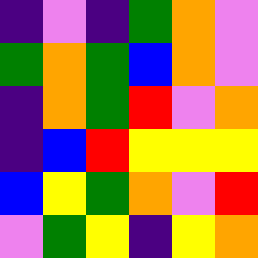[["indigo", "violet", "indigo", "green", "orange", "violet"], ["green", "orange", "green", "blue", "orange", "violet"], ["indigo", "orange", "green", "red", "violet", "orange"], ["indigo", "blue", "red", "yellow", "yellow", "yellow"], ["blue", "yellow", "green", "orange", "violet", "red"], ["violet", "green", "yellow", "indigo", "yellow", "orange"]]